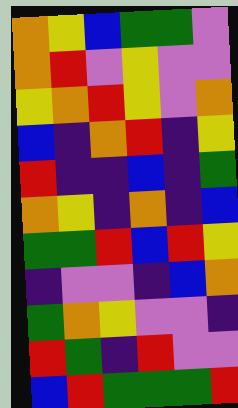[["orange", "yellow", "blue", "green", "green", "violet"], ["orange", "red", "violet", "yellow", "violet", "violet"], ["yellow", "orange", "red", "yellow", "violet", "orange"], ["blue", "indigo", "orange", "red", "indigo", "yellow"], ["red", "indigo", "indigo", "blue", "indigo", "green"], ["orange", "yellow", "indigo", "orange", "indigo", "blue"], ["green", "green", "red", "blue", "red", "yellow"], ["indigo", "violet", "violet", "indigo", "blue", "orange"], ["green", "orange", "yellow", "violet", "violet", "indigo"], ["red", "green", "indigo", "red", "violet", "violet"], ["blue", "red", "green", "green", "green", "red"]]